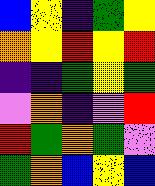[["blue", "yellow", "indigo", "green", "yellow"], ["orange", "yellow", "red", "yellow", "red"], ["indigo", "indigo", "green", "yellow", "green"], ["violet", "orange", "indigo", "violet", "red"], ["red", "green", "orange", "green", "violet"], ["green", "orange", "blue", "yellow", "blue"]]